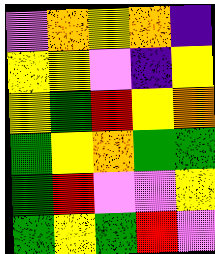[["violet", "orange", "yellow", "orange", "indigo"], ["yellow", "yellow", "violet", "indigo", "yellow"], ["yellow", "green", "red", "yellow", "orange"], ["green", "yellow", "orange", "green", "green"], ["green", "red", "violet", "violet", "yellow"], ["green", "yellow", "green", "red", "violet"]]